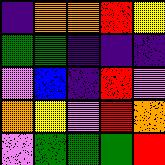[["indigo", "orange", "orange", "red", "yellow"], ["green", "green", "indigo", "indigo", "indigo"], ["violet", "blue", "indigo", "red", "violet"], ["orange", "yellow", "violet", "red", "orange"], ["violet", "green", "green", "green", "red"]]